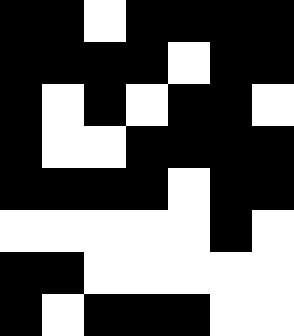[["black", "black", "white", "black", "black", "black", "black"], ["black", "black", "black", "black", "white", "black", "black"], ["black", "white", "black", "white", "black", "black", "white"], ["black", "white", "white", "black", "black", "black", "black"], ["black", "black", "black", "black", "white", "black", "black"], ["white", "white", "white", "white", "white", "black", "white"], ["black", "black", "white", "white", "white", "white", "white"], ["black", "white", "black", "black", "black", "white", "white"]]